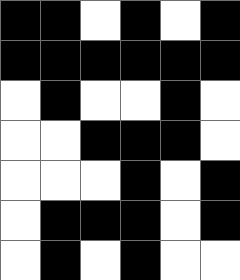[["black", "black", "white", "black", "white", "black"], ["black", "black", "black", "black", "black", "black"], ["white", "black", "white", "white", "black", "white"], ["white", "white", "black", "black", "black", "white"], ["white", "white", "white", "black", "white", "black"], ["white", "black", "black", "black", "white", "black"], ["white", "black", "white", "black", "white", "white"]]